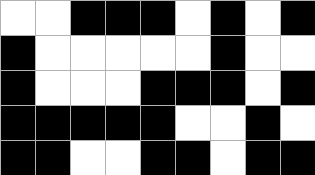[["white", "white", "black", "black", "black", "white", "black", "white", "black"], ["black", "white", "white", "white", "white", "white", "black", "white", "white"], ["black", "white", "white", "white", "black", "black", "black", "white", "black"], ["black", "black", "black", "black", "black", "white", "white", "black", "white"], ["black", "black", "white", "white", "black", "black", "white", "black", "black"]]